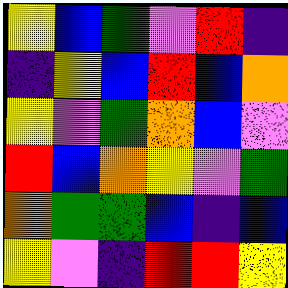[["yellow", "blue", "green", "violet", "red", "indigo"], ["indigo", "yellow", "blue", "red", "blue", "orange"], ["yellow", "violet", "green", "orange", "blue", "violet"], ["red", "blue", "orange", "yellow", "violet", "green"], ["orange", "green", "green", "blue", "indigo", "blue"], ["yellow", "violet", "indigo", "red", "red", "yellow"]]